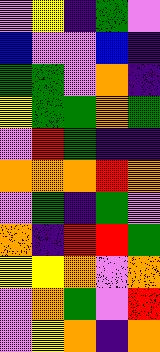[["violet", "yellow", "indigo", "green", "violet"], ["blue", "violet", "violet", "blue", "indigo"], ["green", "green", "violet", "orange", "indigo"], ["yellow", "green", "green", "orange", "green"], ["violet", "red", "green", "indigo", "indigo"], ["orange", "orange", "orange", "red", "orange"], ["violet", "green", "indigo", "green", "violet"], ["orange", "indigo", "red", "red", "green"], ["yellow", "yellow", "orange", "violet", "orange"], ["violet", "orange", "green", "violet", "red"], ["violet", "yellow", "orange", "indigo", "orange"]]